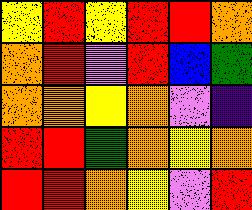[["yellow", "red", "yellow", "red", "red", "orange"], ["orange", "red", "violet", "red", "blue", "green"], ["orange", "orange", "yellow", "orange", "violet", "indigo"], ["red", "red", "green", "orange", "yellow", "orange"], ["red", "red", "orange", "yellow", "violet", "red"]]